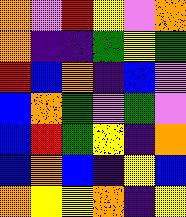[["orange", "violet", "red", "yellow", "violet", "orange"], ["orange", "indigo", "indigo", "green", "yellow", "green"], ["red", "blue", "orange", "indigo", "blue", "violet"], ["blue", "orange", "green", "violet", "green", "violet"], ["blue", "red", "green", "yellow", "indigo", "orange"], ["blue", "orange", "blue", "indigo", "yellow", "blue"], ["orange", "yellow", "yellow", "orange", "indigo", "yellow"]]